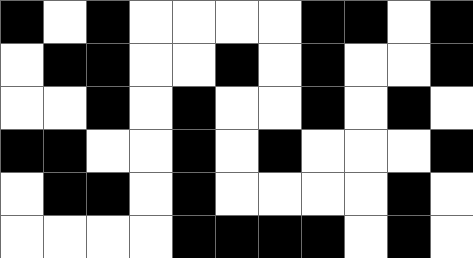[["black", "white", "black", "white", "white", "white", "white", "black", "black", "white", "black"], ["white", "black", "black", "white", "white", "black", "white", "black", "white", "white", "black"], ["white", "white", "black", "white", "black", "white", "white", "black", "white", "black", "white"], ["black", "black", "white", "white", "black", "white", "black", "white", "white", "white", "black"], ["white", "black", "black", "white", "black", "white", "white", "white", "white", "black", "white"], ["white", "white", "white", "white", "black", "black", "black", "black", "white", "black", "white"]]